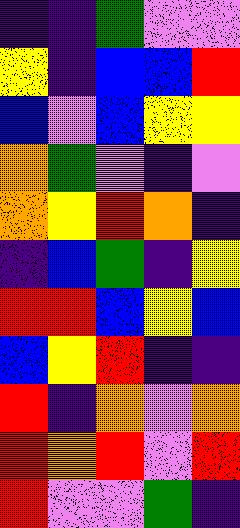[["indigo", "indigo", "green", "violet", "violet"], ["yellow", "indigo", "blue", "blue", "red"], ["blue", "violet", "blue", "yellow", "yellow"], ["orange", "green", "violet", "indigo", "violet"], ["orange", "yellow", "red", "orange", "indigo"], ["indigo", "blue", "green", "indigo", "yellow"], ["red", "red", "blue", "yellow", "blue"], ["blue", "yellow", "red", "indigo", "indigo"], ["red", "indigo", "orange", "violet", "orange"], ["red", "orange", "red", "violet", "red"], ["red", "violet", "violet", "green", "indigo"]]